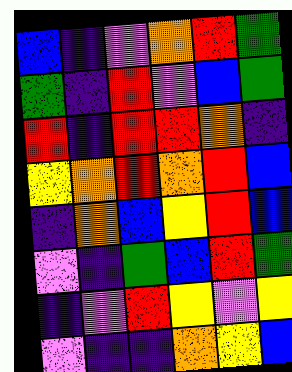[["blue", "indigo", "violet", "orange", "red", "green"], ["green", "indigo", "red", "violet", "blue", "green"], ["red", "indigo", "red", "red", "orange", "indigo"], ["yellow", "orange", "red", "orange", "red", "blue"], ["indigo", "orange", "blue", "yellow", "red", "blue"], ["violet", "indigo", "green", "blue", "red", "green"], ["indigo", "violet", "red", "yellow", "violet", "yellow"], ["violet", "indigo", "indigo", "orange", "yellow", "blue"]]